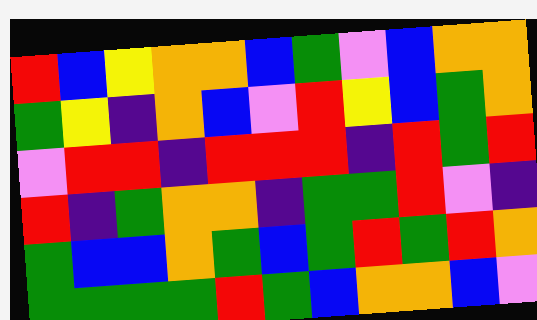[["red", "blue", "yellow", "orange", "orange", "blue", "green", "violet", "blue", "orange", "orange"], ["green", "yellow", "indigo", "orange", "blue", "violet", "red", "yellow", "blue", "green", "orange"], ["violet", "red", "red", "indigo", "red", "red", "red", "indigo", "red", "green", "red"], ["red", "indigo", "green", "orange", "orange", "indigo", "green", "green", "red", "violet", "indigo"], ["green", "blue", "blue", "orange", "green", "blue", "green", "red", "green", "red", "orange"], ["green", "green", "green", "green", "red", "green", "blue", "orange", "orange", "blue", "violet"]]